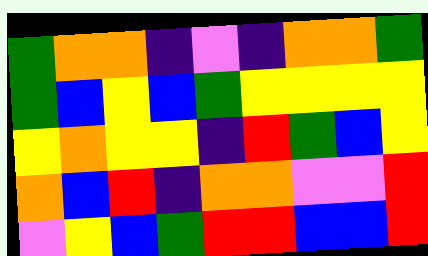[["green", "orange", "orange", "indigo", "violet", "indigo", "orange", "orange", "green"], ["green", "blue", "yellow", "blue", "green", "yellow", "yellow", "yellow", "yellow"], ["yellow", "orange", "yellow", "yellow", "indigo", "red", "green", "blue", "yellow"], ["orange", "blue", "red", "indigo", "orange", "orange", "violet", "violet", "red"], ["violet", "yellow", "blue", "green", "red", "red", "blue", "blue", "red"]]